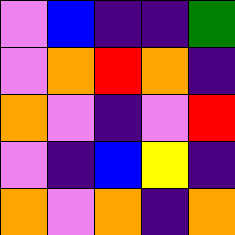[["violet", "blue", "indigo", "indigo", "green"], ["violet", "orange", "red", "orange", "indigo"], ["orange", "violet", "indigo", "violet", "red"], ["violet", "indigo", "blue", "yellow", "indigo"], ["orange", "violet", "orange", "indigo", "orange"]]